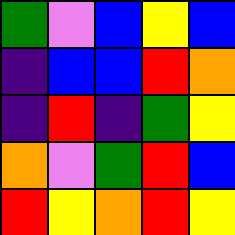[["green", "violet", "blue", "yellow", "blue"], ["indigo", "blue", "blue", "red", "orange"], ["indigo", "red", "indigo", "green", "yellow"], ["orange", "violet", "green", "red", "blue"], ["red", "yellow", "orange", "red", "yellow"]]